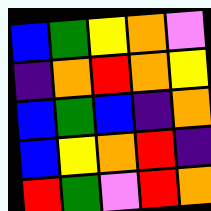[["blue", "green", "yellow", "orange", "violet"], ["indigo", "orange", "red", "orange", "yellow"], ["blue", "green", "blue", "indigo", "orange"], ["blue", "yellow", "orange", "red", "indigo"], ["red", "green", "violet", "red", "orange"]]